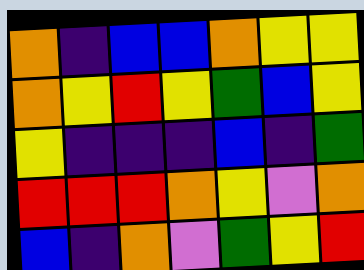[["orange", "indigo", "blue", "blue", "orange", "yellow", "yellow"], ["orange", "yellow", "red", "yellow", "green", "blue", "yellow"], ["yellow", "indigo", "indigo", "indigo", "blue", "indigo", "green"], ["red", "red", "red", "orange", "yellow", "violet", "orange"], ["blue", "indigo", "orange", "violet", "green", "yellow", "red"]]